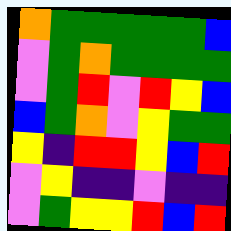[["orange", "green", "green", "green", "green", "green", "blue"], ["violet", "green", "orange", "green", "green", "green", "green"], ["violet", "green", "red", "violet", "red", "yellow", "blue"], ["blue", "green", "orange", "violet", "yellow", "green", "green"], ["yellow", "indigo", "red", "red", "yellow", "blue", "red"], ["violet", "yellow", "indigo", "indigo", "violet", "indigo", "indigo"], ["violet", "green", "yellow", "yellow", "red", "blue", "red"]]